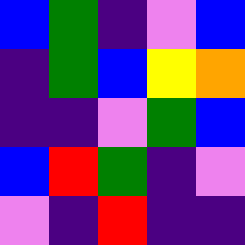[["blue", "green", "indigo", "violet", "blue"], ["indigo", "green", "blue", "yellow", "orange"], ["indigo", "indigo", "violet", "green", "blue"], ["blue", "red", "green", "indigo", "violet"], ["violet", "indigo", "red", "indigo", "indigo"]]